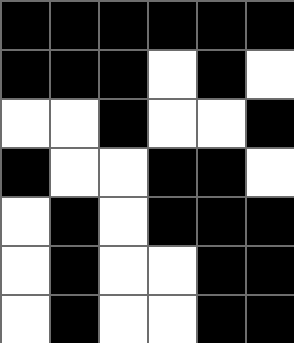[["black", "black", "black", "black", "black", "black"], ["black", "black", "black", "white", "black", "white"], ["white", "white", "black", "white", "white", "black"], ["black", "white", "white", "black", "black", "white"], ["white", "black", "white", "black", "black", "black"], ["white", "black", "white", "white", "black", "black"], ["white", "black", "white", "white", "black", "black"]]